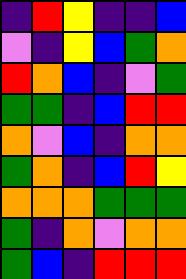[["indigo", "red", "yellow", "indigo", "indigo", "blue"], ["violet", "indigo", "yellow", "blue", "green", "orange"], ["red", "orange", "blue", "indigo", "violet", "green"], ["green", "green", "indigo", "blue", "red", "red"], ["orange", "violet", "blue", "indigo", "orange", "orange"], ["green", "orange", "indigo", "blue", "red", "yellow"], ["orange", "orange", "orange", "green", "green", "green"], ["green", "indigo", "orange", "violet", "orange", "orange"], ["green", "blue", "indigo", "red", "red", "red"]]